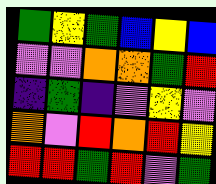[["green", "yellow", "green", "blue", "yellow", "blue"], ["violet", "violet", "orange", "orange", "green", "red"], ["indigo", "green", "indigo", "violet", "yellow", "violet"], ["orange", "violet", "red", "orange", "red", "yellow"], ["red", "red", "green", "red", "violet", "green"]]